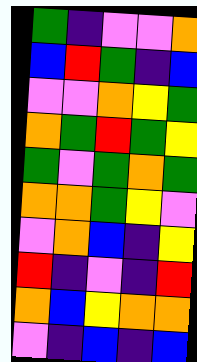[["green", "indigo", "violet", "violet", "orange"], ["blue", "red", "green", "indigo", "blue"], ["violet", "violet", "orange", "yellow", "green"], ["orange", "green", "red", "green", "yellow"], ["green", "violet", "green", "orange", "green"], ["orange", "orange", "green", "yellow", "violet"], ["violet", "orange", "blue", "indigo", "yellow"], ["red", "indigo", "violet", "indigo", "red"], ["orange", "blue", "yellow", "orange", "orange"], ["violet", "indigo", "blue", "indigo", "blue"]]